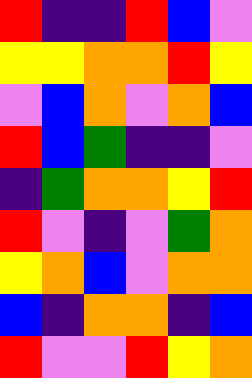[["red", "indigo", "indigo", "red", "blue", "violet"], ["yellow", "yellow", "orange", "orange", "red", "yellow"], ["violet", "blue", "orange", "violet", "orange", "blue"], ["red", "blue", "green", "indigo", "indigo", "violet"], ["indigo", "green", "orange", "orange", "yellow", "red"], ["red", "violet", "indigo", "violet", "green", "orange"], ["yellow", "orange", "blue", "violet", "orange", "orange"], ["blue", "indigo", "orange", "orange", "indigo", "blue"], ["red", "violet", "violet", "red", "yellow", "orange"]]